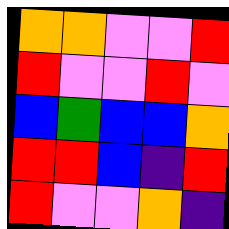[["orange", "orange", "violet", "violet", "red"], ["red", "violet", "violet", "red", "violet"], ["blue", "green", "blue", "blue", "orange"], ["red", "red", "blue", "indigo", "red"], ["red", "violet", "violet", "orange", "indigo"]]